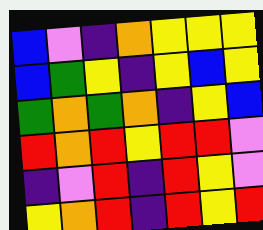[["blue", "violet", "indigo", "orange", "yellow", "yellow", "yellow"], ["blue", "green", "yellow", "indigo", "yellow", "blue", "yellow"], ["green", "orange", "green", "orange", "indigo", "yellow", "blue"], ["red", "orange", "red", "yellow", "red", "red", "violet"], ["indigo", "violet", "red", "indigo", "red", "yellow", "violet"], ["yellow", "orange", "red", "indigo", "red", "yellow", "red"]]